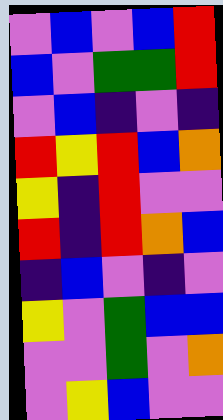[["violet", "blue", "violet", "blue", "red"], ["blue", "violet", "green", "green", "red"], ["violet", "blue", "indigo", "violet", "indigo"], ["red", "yellow", "red", "blue", "orange"], ["yellow", "indigo", "red", "violet", "violet"], ["red", "indigo", "red", "orange", "blue"], ["indigo", "blue", "violet", "indigo", "violet"], ["yellow", "violet", "green", "blue", "blue"], ["violet", "violet", "green", "violet", "orange"], ["violet", "yellow", "blue", "violet", "violet"]]